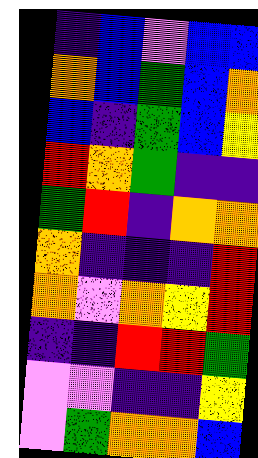[["indigo", "blue", "violet", "blue", "blue"], ["orange", "blue", "green", "blue", "orange"], ["blue", "indigo", "green", "blue", "yellow"], ["red", "orange", "green", "indigo", "indigo"], ["green", "red", "indigo", "orange", "orange"], ["orange", "indigo", "indigo", "indigo", "red"], ["orange", "violet", "orange", "yellow", "red"], ["indigo", "indigo", "red", "red", "green"], ["violet", "violet", "indigo", "indigo", "yellow"], ["violet", "green", "orange", "orange", "blue"]]